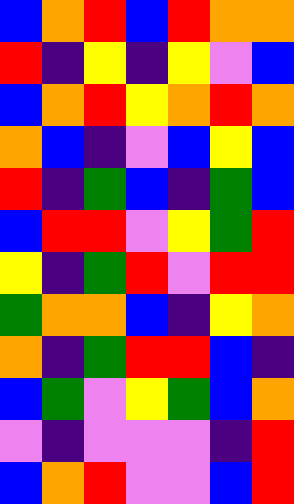[["blue", "orange", "red", "blue", "red", "orange", "orange"], ["red", "indigo", "yellow", "indigo", "yellow", "violet", "blue"], ["blue", "orange", "red", "yellow", "orange", "red", "orange"], ["orange", "blue", "indigo", "violet", "blue", "yellow", "blue"], ["red", "indigo", "green", "blue", "indigo", "green", "blue"], ["blue", "red", "red", "violet", "yellow", "green", "red"], ["yellow", "indigo", "green", "red", "violet", "red", "red"], ["green", "orange", "orange", "blue", "indigo", "yellow", "orange"], ["orange", "indigo", "green", "red", "red", "blue", "indigo"], ["blue", "green", "violet", "yellow", "green", "blue", "orange"], ["violet", "indigo", "violet", "violet", "violet", "indigo", "red"], ["blue", "orange", "red", "violet", "violet", "blue", "red"]]